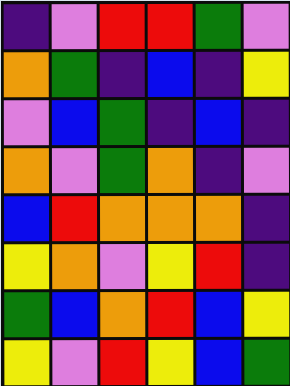[["indigo", "violet", "red", "red", "green", "violet"], ["orange", "green", "indigo", "blue", "indigo", "yellow"], ["violet", "blue", "green", "indigo", "blue", "indigo"], ["orange", "violet", "green", "orange", "indigo", "violet"], ["blue", "red", "orange", "orange", "orange", "indigo"], ["yellow", "orange", "violet", "yellow", "red", "indigo"], ["green", "blue", "orange", "red", "blue", "yellow"], ["yellow", "violet", "red", "yellow", "blue", "green"]]